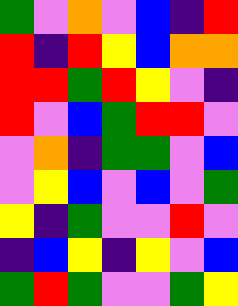[["green", "violet", "orange", "violet", "blue", "indigo", "red"], ["red", "indigo", "red", "yellow", "blue", "orange", "orange"], ["red", "red", "green", "red", "yellow", "violet", "indigo"], ["red", "violet", "blue", "green", "red", "red", "violet"], ["violet", "orange", "indigo", "green", "green", "violet", "blue"], ["violet", "yellow", "blue", "violet", "blue", "violet", "green"], ["yellow", "indigo", "green", "violet", "violet", "red", "violet"], ["indigo", "blue", "yellow", "indigo", "yellow", "violet", "blue"], ["green", "red", "green", "violet", "violet", "green", "yellow"]]